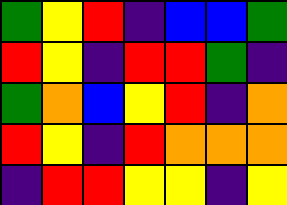[["green", "yellow", "red", "indigo", "blue", "blue", "green"], ["red", "yellow", "indigo", "red", "red", "green", "indigo"], ["green", "orange", "blue", "yellow", "red", "indigo", "orange"], ["red", "yellow", "indigo", "red", "orange", "orange", "orange"], ["indigo", "red", "red", "yellow", "yellow", "indigo", "yellow"]]